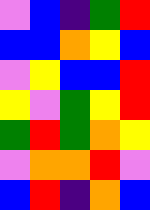[["violet", "blue", "indigo", "green", "red"], ["blue", "blue", "orange", "yellow", "blue"], ["violet", "yellow", "blue", "blue", "red"], ["yellow", "violet", "green", "yellow", "red"], ["green", "red", "green", "orange", "yellow"], ["violet", "orange", "orange", "red", "violet"], ["blue", "red", "indigo", "orange", "blue"]]